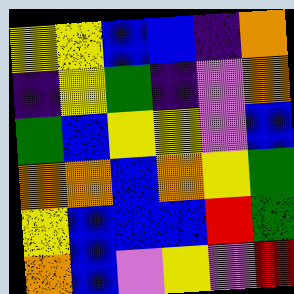[["yellow", "yellow", "blue", "blue", "indigo", "orange"], ["indigo", "yellow", "green", "indigo", "violet", "orange"], ["green", "blue", "yellow", "yellow", "violet", "blue"], ["orange", "orange", "blue", "orange", "yellow", "green"], ["yellow", "blue", "blue", "blue", "red", "green"], ["orange", "blue", "violet", "yellow", "violet", "red"]]